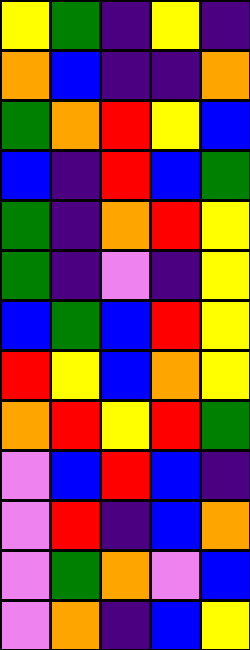[["yellow", "green", "indigo", "yellow", "indigo"], ["orange", "blue", "indigo", "indigo", "orange"], ["green", "orange", "red", "yellow", "blue"], ["blue", "indigo", "red", "blue", "green"], ["green", "indigo", "orange", "red", "yellow"], ["green", "indigo", "violet", "indigo", "yellow"], ["blue", "green", "blue", "red", "yellow"], ["red", "yellow", "blue", "orange", "yellow"], ["orange", "red", "yellow", "red", "green"], ["violet", "blue", "red", "blue", "indigo"], ["violet", "red", "indigo", "blue", "orange"], ["violet", "green", "orange", "violet", "blue"], ["violet", "orange", "indigo", "blue", "yellow"]]